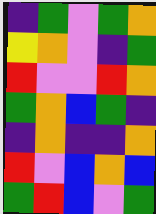[["indigo", "green", "violet", "green", "orange"], ["yellow", "orange", "violet", "indigo", "green"], ["red", "violet", "violet", "red", "orange"], ["green", "orange", "blue", "green", "indigo"], ["indigo", "orange", "indigo", "indigo", "orange"], ["red", "violet", "blue", "orange", "blue"], ["green", "red", "blue", "violet", "green"]]